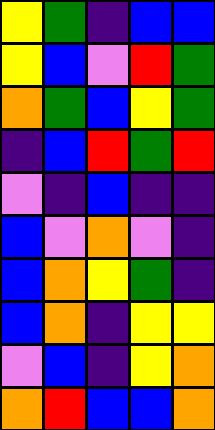[["yellow", "green", "indigo", "blue", "blue"], ["yellow", "blue", "violet", "red", "green"], ["orange", "green", "blue", "yellow", "green"], ["indigo", "blue", "red", "green", "red"], ["violet", "indigo", "blue", "indigo", "indigo"], ["blue", "violet", "orange", "violet", "indigo"], ["blue", "orange", "yellow", "green", "indigo"], ["blue", "orange", "indigo", "yellow", "yellow"], ["violet", "blue", "indigo", "yellow", "orange"], ["orange", "red", "blue", "blue", "orange"]]